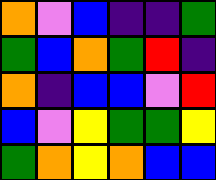[["orange", "violet", "blue", "indigo", "indigo", "green"], ["green", "blue", "orange", "green", "red", "indigo"], ["orange", "indigo", "blue", "blue", "violet", "red"], ["blue", "violet", "yellow", "green", "green", "yellow"], ["green", "orange", "yellow", "orange", "blue", "blue"]]